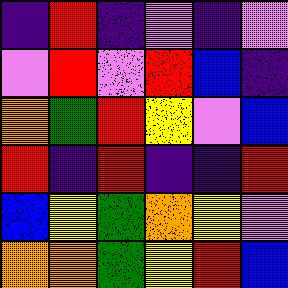[["indigo", "red", "indigo", "violet", "indigo", "violet"], ["violet", "red", "violet", "red", "blue", "indigo"], ["orange", "green", "red", "yellow", "violet", "blue"], ["red", "indigo", "red", "indigo", "indigo", "red"], ["blue", "yellow", "green", "orange", "yellow", "violet"], ["orange", "orange", "green", "yellow", "red", "blue"]]